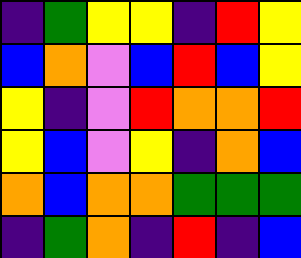[["indigo", "green", "yellow", "yellow", "indigo", "red", "yellow"], ["blue", "orange", "violet", "blue", "red", "blue", "yellow"], ["yellow", "indigo", "violet", "red", "orange", "orange", "red"], ["yellow", "blue", "violet", "yellow", "indigo", "orange", "blue"], ["orange", "blue", "orange", "orange", "green", "green", "green"], ["indigo", "green", "orange", "indigo", "red", "indigo", "blue"]]